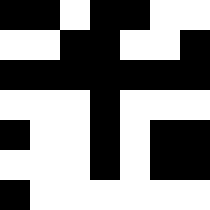[["black", "black", "white", "black", "black", "white", "white"], ["white", "white", "black", "black", "white", "white", "black"], ["black", "black", "black", "black", "black", "black", "black"], ["white", "white", "white", "black", "white", "white", "white"], ["black", "white", "white", "black", "white", "black", "black"], ["white", "white", "white", "black", "white", "black", "black"], ["black", "white", "white", "white", "white", "white", "white"]]